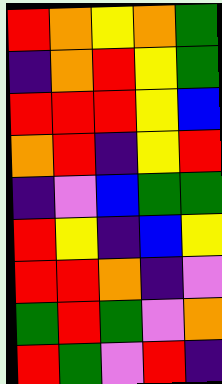[["red", "orange", "yellow", "orange", "green"], ["indigo", "orange", "red", "yellow", "green"], ["red", "red", "red", "yellow", "blue"], ["orange", "red", "indigo", "yellow", "red"], ["indigo", "violet", "blue", "green", "green"], ["red", "yellow", "indigo", "blue", "yellow"], ["red", "red", "orange", "indigo", "violet"], ["green", "red", "green", "violet", "orange"], ["red", "green", "violet", "red", "indigo"]]